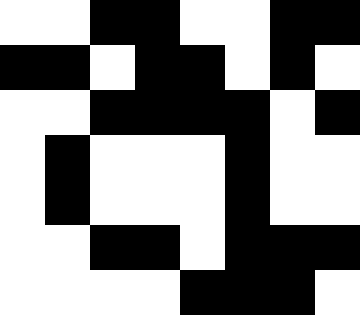[["white", "white", "black", "black", "white", "white", "black", "black"], ["black", "black", "white", "black", "black", "white", "black", "white"], ["white", "white", "black", "black", "black", "black", "white", "black"], ["white", "black", "white", "white", "white", "black", "white", "white"], ["white", "black", "white", "white", "white", "black", "white", "white"], ["white", "white", "black", "black", "white", "black", "black", "black"], ["white", "white", "white", "white", "black", "black", "black", "white"]]